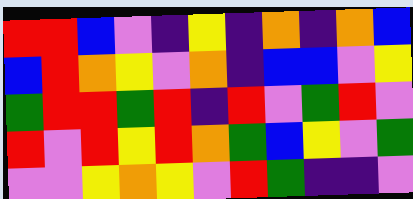[["red", "red", "blue", "violet", "indigo", "yellow", "indigo", "orange", "indigo", "orange", "blue"], ["blue", "red", "orange", "yellow", "violet", "orange", "indigo", "blue", "blue", "violet", "yellow"], ["green", "red", "red", "green", "red", "indigo", "red", "violet", "green", "red", "violet"], ["red", "violet", "red", "yellow", "red", "orange", "green", "blue", "yellow", "violet", "green"], ["violet", "violet", "yellow", "orange", "yellow", "violet", "red", "green", "indigo", "indigo", "violet"]]